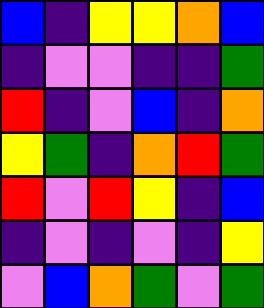[["blue", "indigo", "yellow", "yellow", "orange", "blue"], ["indigo", "violet", "violet", "indigo", "indigo", "green"], ["red", "indigo", "violet", "blue", "indigo", "orange"], ["yellow", "green", "indigo", "orange", "red", "green"], ["red", "violet", "red", "yellow", "indigo", "blue"], ["indigo", "violet", "indigo", "violet", "indigo", "yellow"], ["violet", "blue", "orange", "green", "violet", "green"]]